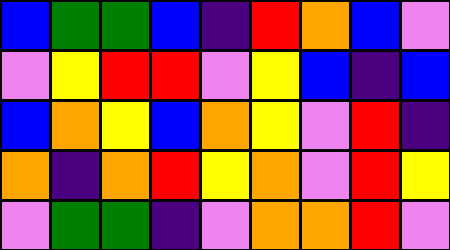[["blue", "green", "green", "blue", "indigo", "red", "orange", "blue", "violet"], ["violet", "yellow", "red", "red", "violet", "yellow", "blue", "indigo", "blue"], ["blue", "orange", "yellow", "blue", "orange", "yellow", "violet", "red", "indigo"], ["orange", "indigo", "orange", "red", "yellow", "orange", "violet", "red", "yellow"], ["violet", "green", "green", "indigo", "violet", "orange", "orange", "red", "violet"]]